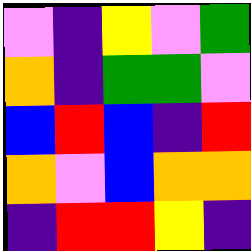[["violet", "indigo", "yellow", "violet", "green"], ["orange", "indigo", "green", "green", "violet"], ["blue", "red", "blue", "indigo", "red"], ["orange", "violet", "blue", "orange", "orange"], ["indigo", "red", "red", "yellow", "indigo"]]